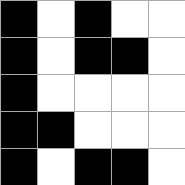[["black", "white", "black", "white", "white"], ["black", "white", "black", "black", "white"], ["black", "white", "white", "white", "white"], ["black", "black", "white", "white", "white"], ["black", "white", "black", "black", "white"]]